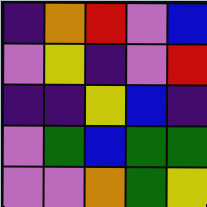[["indigo", "orange", "red", "violet", "blue"], ["violet", "yellow", "indigo", "violet", "red"], ["indigo", "indigo", "yellow", "blue", "indigo"], ["violet", "green", "blue", "green", "green"], ["violet", "violet", "orange", "green", "yellow"]]